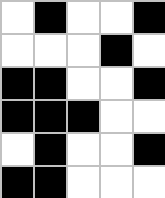[["white", "black", "white", "white", "black"], ["white", "white", "white", "black", "white"], ["black", "black", "white", "white", "black"], ["black", "black", "black", "white", "white"], ["white", "black", "white", "white", "black"], ["black", "black", "white", "white", "white"]]